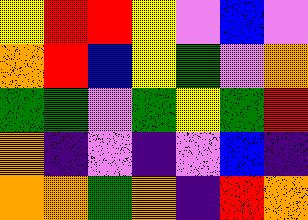[["yellow", "red", "red", "yellow", "violet", "blue", "violet"], ["orange", "red", "blue", "yellow", "green", "violet", "orange"], ["green", "green", "violet", "green", "yellow", "green", "red"], ["orange", "indigo", "violet", "indigo", "violet", "blue", "indigo"], ["orange", "orange", "green", "orange", "indigo", "red", "orange"]]